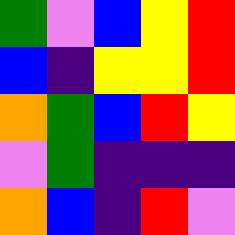[["green", "violet", "blue", "yellow", "red"], ["blue", "indigo", "yellow", "yellow", "red"], ["orange", "green", "blue", "red", "yellow"], ["violet", "green", "indigo", "indigo", "indigo"], ["orange", "blue", "indigo", "red", "violet"]]